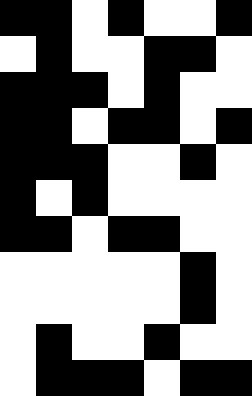[["black", "black", "white", "black", "white", "white", "black"], ["white", "black", "white", "white", "black", "black", "white"], ["black", "black", "black", "white", "black", "white", "white"], ["black", "black", "white", "black", "black", "white", "black"], ["black", "black", "black", "white", "white", "black", "white"], ["black", "white", "black", "white", "white", "white", "white"], ["black", "black", "white", "black", "black", "white", "white"], ["white", "white", "white", "white", "white", "black", "white"], ["white", "white", "white", "white", "white", "black", "white"], ["white", "black", "white", "white", "black", "white", "white"], ["white", "black", "black", "black", "white", "black", "black"]]